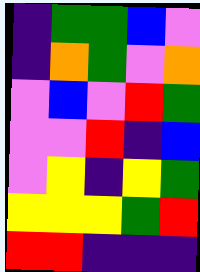[["indigo", "green", "green", "blue", "violet"], ["indigo", "orange", "green", "violet", "orange"], ["violet", "blue", "violet", "red", "green"], ["violet", "violet", "red", "indigo", "blue"], ["violet", "yellow", "indigo", "yellow", "green"], ["yellow", "yellow", "yellow", "green", "red"], ["red", "red", "indigo", "indigo", "indigo"]]